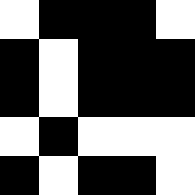[["white", "black", "black", "black", "white"], ["black", "white", "black", "black", "black"], ["black", "white", "black", "black", "black"], ["white", "black", "white", "white", "white"], ["black", "white", "black", "black", "white"]]